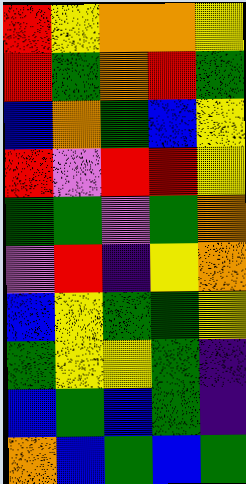[["red", "yellow", "orange", "orange", "yellow"], ["red", "green", "orange", "red", "green"], ["blue", "orange", "green", "blue", "yellow"], ["red", "violet", "red", "red", "yellow"], ["green", "green", "violet", "green", "orange"], ["violet", "red", "indigo", "yellow", "orange"], ["blue", "yellow", "green", "green", "yellow"], ["green", "yellow", "yellow", "green", "indigo"], ["blue", "green", "blue", "green", "indigo"], ["orange", "blue", "green", "blue", "green"]]